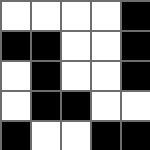[["white", "white", "white", "white", "black"], ["black", "black", "white", "white", "black"], ["white", "black", "white", "white", "black"], ["white", "black", "black", "white", "white"], ["black", "white", "white", "black", "black"]]